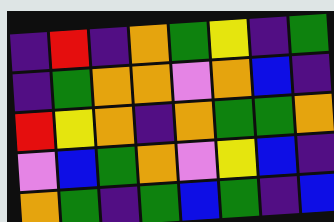[["indigo", "red", "indigo", "orange", "green", "yellow", "indigo", "green"], ["indigo", "green", "orange", "orange", "violet", "orange", "blue", "indigo"], ["red", "yellow", "orange", "indigo", "orange", "green", "green", "orange"], ["violet", "blue", "green", "orange", "violet", "yellow", "blue", "indigo"], ["orange", "green", "indigo", "green", "blue", "green", "indigo", "blue"]]